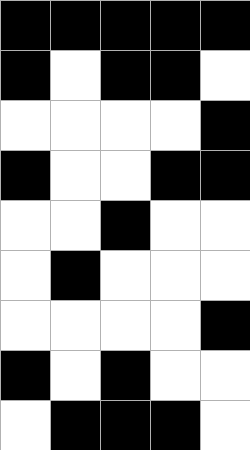[["black", "black", "black", "black", "black"], ["black", "white", "black", "black", "white"], ["white", "white", "white", "white", "black"], ["black", "white", "white", "black", "black"], ["white", "white", "black", "white", "white"], ["white", "black", "white", "white", "white"], ["white", "white", "white", "white", "black"], ["black", "white", "black", "white", "white"], ["white", "black", "black", "black", "white"]]